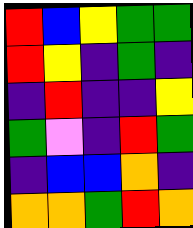[["red", "blue", "yellow", "green", "green"], ["red", "yellow", "indigo", "green", "indigo"], ["indigo", "red", "indigo", "indigo", "yellow"], ["green", "violet", "indigo", "red", "green"], ["indigo", "blue", "blue", "orange", "indigo"], ["orange", "orange", "green", "red", "orange"]]